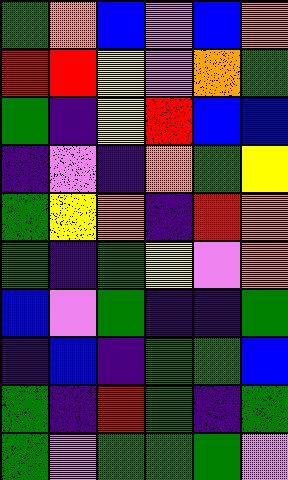[["green", "orange", "blue", "violet", "blue", "orange"], ["red", "red", "yellow", "violet", "orange", "green"], ["green", "indigo", "yellow", "red", "blue", "blue"], ["indigo", "violet", "indigo", "orange", "green", "yellow"], ["green", "yellow", "orange", "indigo", "red", "orange"], ["green", "indigo", "green", "yellow", "violet", "orange"], ["blue", "violet", "green", "indigo", "indigo", "green"], ["indigo", "blue", "indigo", "green", "green", "blue"], ["green", "indigo", "red", "green", "indigo", "green"], ["green", "violet", "green", "green", "green", "violet"]]